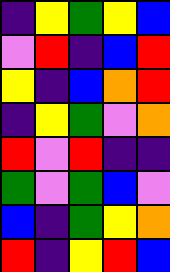[["indigo", "yellow", "green", "yellow", "blue"], ["violet", "red", "indigo", "blue", "red"], ["yellow", "indigo", "blue", "orange", "red"], ["indigo", "yellow", "green", "violet", "orange"], ["red", "violet", "red", "indigo", "indigo"], ["green", "violet", "green", "blue", "violet"], ["blue", "indigo", "green", "yellow", "orange"], ["red", "indigo", "yellow", "red", "blue"]]